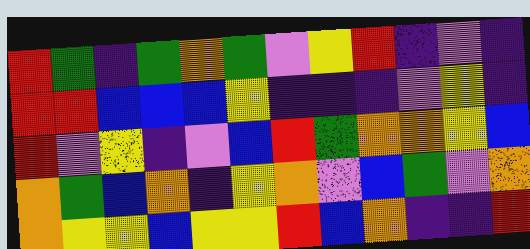[["red", "green", "indigo", "green", "orange", "green", "violet", "yellow", "red", "indigo", "violet", "indigo"], ["red", "red", "blue", "blue", "blue", "yellow", "indigo", "indigo", "indigo", "violet", "yellow", "indigo"], ["red", "violet", "yellow", "indigo", "violet", "blue", "red", "green", "orange", "orange", "yellow", "blue"], ["orange", "green", "blue", "orange", "indigo", "yellow", "orange", "violet", "blue", "green", "violet", "orange"], ["orange", "yellow", "yellow", "blue", "yellow", "yellow", "red", "blue", "orange", "indigo", "indigo", "red"]]